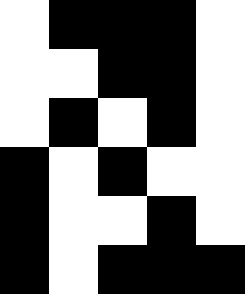[["white", "black", "black", "black", "white"], ["white", "white", "black", "black", "white"], ["white", "black", "white", "black", "white"], ["black", "white", "black", "white", "white"], ["black", "white", "white", "black", "white"], ["black", "white", "black", "black", "black"]]